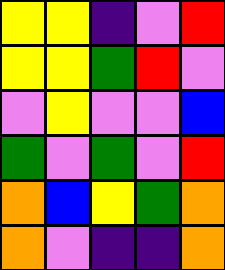[["yellow", "yellow", "indigo", "violet", "red"], ["yellow", "yellow", "green", "red", "violet"], ["violet", "yellow", "violet", "violet", "blue"], ["green", "violet", "green", "violet", "red"], ["orange", "blue", "yellow", "green", "orange"], ["orange", "violet", "indigo", "indigo", "orange"]]